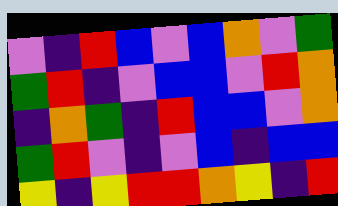[["violet", "indigo", "red", "blue", "violet", "blue", "orange", "violet", "green"], ["green", "red", "indigo", "violet", "blue", "blue", "violet", "red", "orange"], ["indigo", "orange", "green", "indigo", "red", "blue", "blue", "violet", "orange"], ["green", "red", "violet", "indigo", "violet", "blue", "indigo", "blue", "blue"], ["yellow", "indigo", "yellow", "red", "red", "orange", "yellow", "indigo", "red"]]